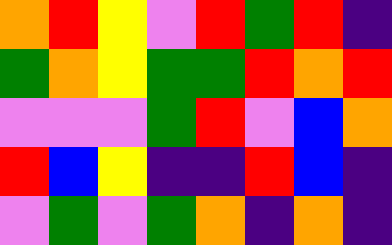[["orange", "red", "yellow", "violet", "red", "green", "red", "indigo"], ["green", "orange", "yellow", "green", "green", "red", "orange", "red"], ["violet", "violet", "violet", "green", "red", "violet", "blue", "orange"], ["red", "blue", "yellow", "indigo", "indigo", "red", "blue", "indigo"], ["violet", "green", "violet", "green", "orange", "indigo", "orange", "indigo"]]